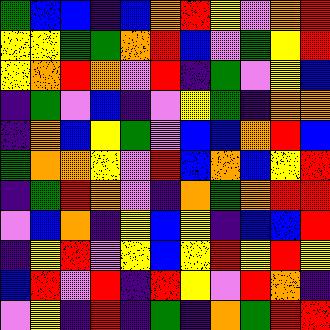[["green", "blue", "blue", "indigo", "blue", "orange", "red", "yellow", "violet", "orange", "red"], ["yellow", "yellow", "green", "green", "orange", "red", "blue", "violet", "green", "yellow", "red"], ["yellow", "orange", "red", "orange", "violet", "red", "indigo", "green", "violet", "yellow", "blue"], ["indigo", "green", "violet", "blue", "indigo", "violet", "yellow", "green", "indigo", "orange", "orange"], ["indigo", "orange", "blue", "yellow", "green", "violet", "blue", "blue", "orange", "red", "blue"], ["green", "orange", "orange", "yellow", "violet", "red", "blue", "orange", "blue", "yellow", "red"], ["indigo", "green", "red", "orange", "violet", "indigo", "orange", "green", "orange", "red", "red"], ["violet", "blue", "orange", "indigo", "yellow", "blue", "yellow", "indigo", "blue", "blue", "red"], ["indigo", "yellow", "red", "violet", "yellow", "blue", "yellow", "red", "yellow", "red", "yellow"], ["blue", "red", "violet", "red", "indigo", "red", "yellow", "violet", "red", "orange", "indigo"], ["violet", "yellow", "indigo", "red", "indigo", "green", "indigo", "orange", "green", "red", "red"]]